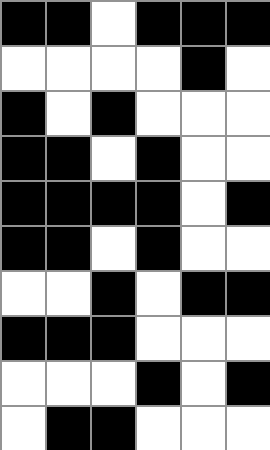[["black", "black", "white", "black", "black", "black"], ["white", "white", "white", "white", "black", "white"], ["black", "white", "black", "white", "white", "white"], ["black", "black", "white", "black", "white", "white"], ["black", "black", "black", "black", "white", "black"], ["black", "black", "white", "black", "white", "white"], ["white", "white", "black", "white", "black", "black"], ["black", "black", "black", "white", "white", "white"], ["white", "white", "white", "black", "white", "black"], ["white", "black", "black", "white", "white", "white"]]